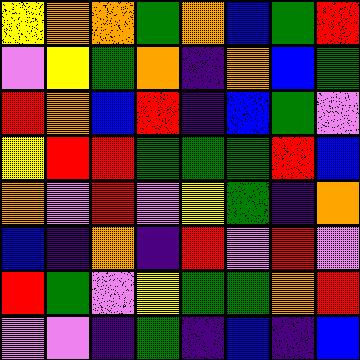[["yellow", "orange", "orange", "green", "orange", "blue", "green", "red"], ["violet", "yellow", "green", "orange", "indigo", "orange", "blue", "green"], ["red", "orange", "blue", "red", "indigo", "blue", "green", "violet"], ["yellow", "red", "red", "green", "green", "green", "red", "blue"], ["orange", "violet", "red", "violet", "yellow", "green", "indigo", "orange"], ["blue", "indigo", "orange", "indigo", "red", "violet", "red", "violet"], ["red", "green", "violet", "yellow", "green", "green", "orange", "red"], ["violet", "violet", "indigo", "green", "indigo", "blue", "indigo", "blue"]]